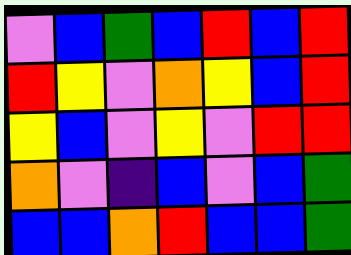[["violet", "blue", "green", "blue", "red", "blue", "red"], ["red", "yellow", "violet", "orange", "yellow", "blue", "red"], ["yellow", "blue", "violet", "yellow", "violet", "red", "red"], ["orange", "violet", "indigo", "blue", "violet", "blue", "green"], ["blue", "blue", "orange", "red", "blue", "blue", "green"]]